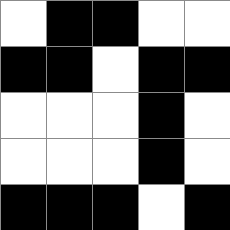[["white", "black", "black", "white", "white"], ["black", "black", "white", "black", "black"], ["white", "white", "white", "black", "white"], ["white", "white", "white", "black", "white"], ["black", "black", "black", "white", "black"]]